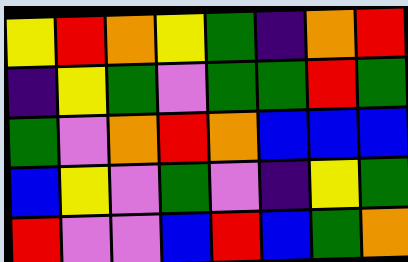[["yellow", "red", "orange", "yellow", "green", "indigo", "orange", "red"], ["indigo", "yellow", "green", "violet", "green", "green", "red", "green"], ["green", "violet", "orange", "red", "orange", "blue", "blue", "blue"], ["blue", "yellow", "violet", "green", "violet", "indigo", "yellow", "green"], ["red", "violet", "violet", "blue", "red", "blue", "green", "orange"]]